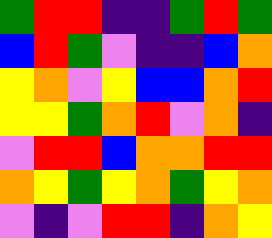[["green", "red", "red", "indigo", "indigo", "green", "red", "green"], ["blue", "red", "green", "violet", "indigo", "indigo", "blue", "orange"], ["yellow", "orange", "violet", "yellow", "blue", "blue", "orange", "red"], ["yellow", "yellow", "green", "orange", "red", "violet", "orange", "indigo"], ["violet", "red", "red", "blue", "orange", "orange", "red", "red"], ["orange", "yellow", "green", "yellow", "orange", "green", "yellow", "orange"], ["violet", "indigo", "violet", "red", "red", "indigo", "orange", "yellow"]]